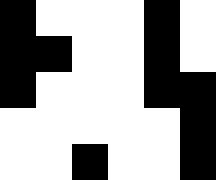[["black", "white", "white", "white", "black", "white"], ["black", "black", "white", "white", "black", "white"], ["black", "white", "white", "white", "black", "black"], ["white", "white", "white", "white", "white", "black"], ["white", "white", "black", "white", "white", "black"]]